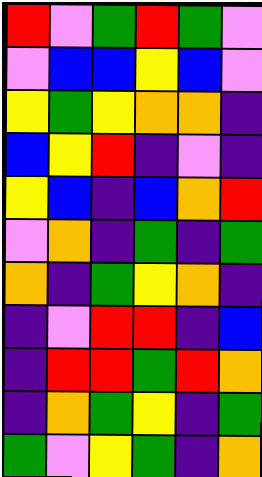[["red", "violet", "green", "red", "green", "violet"], ["violet", "blue", "blue", "yellow", "blue", "violet"], ["yellow", "green", "yellow", "orange", "orange", "indigo"], ["blue", "yellow", "red", "indigo", "violet", "indigo"], ["yellow", "blue", "indigo", "blue", "orange", "red"], ["violet", "orange", "indigo", "green", "indigo", "green"], ["orange", "indigo", "green", "yellow", "orange", "indigo"], ["indigo", "violet", "red", "red", "indigo", "blue"], ["indigo", "red", "red", "green", "red", "orange"], ["indigo", "orange", "green", "yellow", "indigo", "green"], ["green", "violet", "yellow", "green", "indigo", "orange"]]